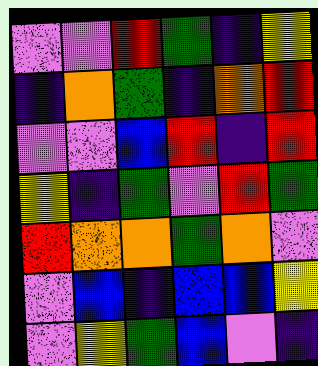[["violet", "violet", "red", "green", "indigo", "yellow"], ["indigo", "orange", "green", "indigo", "orange", "red"], ["violet", "violet", "blue", "red", "indigo", "red"], ["yellow", "indigo", "green", "violet", "red", "green"], ["red", "orange", "orange", "green", "orange", "violet"], ["violet", "blue", "indigo", "blue", "blue", "yellow"], ["violet", "yellow", "green", "blue", "violet", "indigo"]]